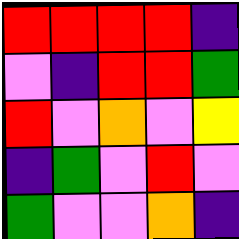[["red", "red", "red", "red", "indigo"], ["violet", "indigo", "red", "red", "green"], ["red", "violet", "orange", "violet", "yellow"], ["indigo", "green", "violet", "red", "violet"], ["green", "violet", "violet", "orange", "indigo"]]